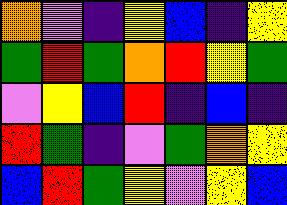[["orange", "violet", "indigo", "yellow", "blue", "indigo", "yellow"], ["green", "red", "green", "orange", "red", "yellow", "green"], ["violet", "yellow", "blue", "red", "indigo", "blue", "indigo"], ["red", "green", "indigo", "violet", "green", "orange", "yellow"], ["blue", "red", "green", "yellow", "violet", "yellow", "blue"]]